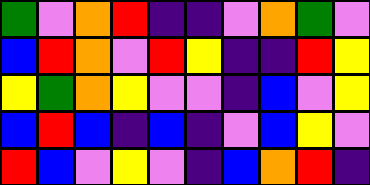[["green", "violet", "orange", "red", "indigo", "indigo", "violet", "orange", "green", "violet"], ["blue", "red", "orange", "violet", "red", "yellow", "indigo", "indigo", "red", "yellow"], ["yellow", "green", "orange", "yellow", "violet", "violet", "indigo", "blue", "violet", "yellow"], ["blue", "red", "blue", "indigo", "blue", "indigo", "violet", "blue", "yellow", "violet"], ["red", "blue", "violet", "yellow", "violet", "indigo", "blue", "orange", "red", "indigo"]]